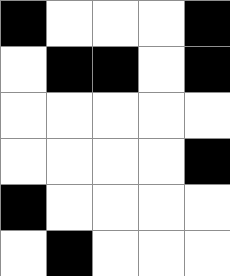[["black", "white", "white", "white", "black"], ["white", "black", "black", "white", "black"], ["white", "white", "white", "white", "white"], ["white", "white", "white", "white", "black"], ["black", "white", "white", "white", "white"], ["white", "black", "white", "white", "white"]]